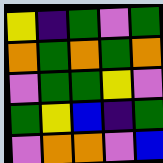[["yellow", "indigo", "green", "violet", "green"], ["orange", "green", "orange", "green", "orange"], ["violet", "green", "green", "yellow", "violet"], ["green", "yellow", "blue", "indigo", "green"], ["violet", "orange", "orange", "violet", "blue"]]